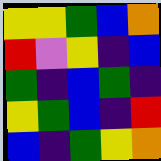[["yellow", "yellow", "green", "blue", "orange"], ["red", "violet", "yellow", "indigo", "blue"], ["green", "indigo", "blue", "green", "indigo"], ["yellow", "green", "blue", "indigo", "red"], ["blue", "indigo", "green", "yellow", "orange"]]